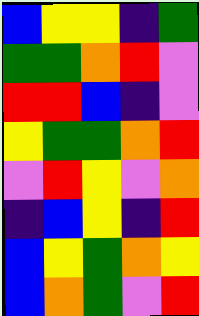[["blue", "yellow", "yellow", "indigo", "green"], ["green", "green", "orange", "red", "violet"], ["red", "red", "blue", "indigo", "violet"], ["yellow", "green", "green", "orange", "red"], ["violet", "red", "yellow", "violet", "orange"], ["indigo", "blue", "yellow", "indigo", "red"], ["blue", "yellow", "green", "orange", "yellow"], ["blue", "orange", "green", "violet", "red"]]